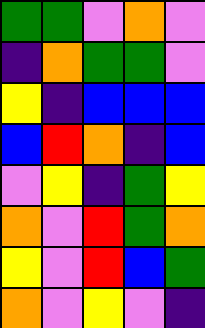[["green", "green", "violet", "orange", "violet"], ["indigo", "orange", "green", "green", "violet"], ["yellow", "indigo", "blue", "blue", "blue"], ["blue", "red", "orange", "indigo", "blue"], ["violet", "yellow", "indigo", "green", "yellow"], ["orange", "violet", "red", "green", "orange"], ["yellow", "violet", "red", "blue", "green"], ["orange", "violet", "yellow", "violet", "indigo"]]